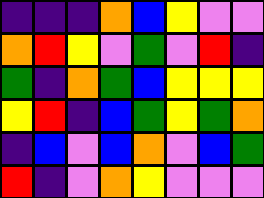[["indigo", "indigo", "indigo", "orange", "blue", "yellow", "violet", "violet"], ["orange", "red", "yellow", "violet", "green", "violet", "red", "indigo"], ["green", "indigo", "orange", "green", "blue", "yellow", "yellow", "yellow"], ["yellow", "red", "indigo", "blue", "green", "yellow", "green", "orange"], ["indigo", "blue", "violet", "blue", "orange", "violet", "blue", "green"], ["red", "indigo", "violet", "orange", "yellow", "violet", "violet", "violet"]]